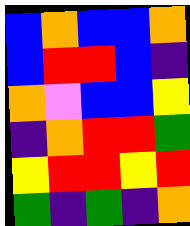[["blue", "orange", "blue", "blue", "orange"], ["blue", "red", "red", "blue", "indigo"], ["orange", "violet", "blue", "blue", "yellow"], ["indigo", "orange", "red", "red", "green"], ["yellow", "red", "red", "yellow", "red"], ["green", "indigo", "green", "indigo", "orange"]]